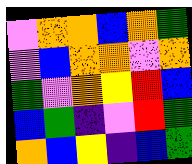[["violet", "orange", "orange", "blue", "orange", "green"], ["violet", "blue", "orange", "orange", "violet", "orange"], ["green", "violet", "orange", "yellow", "red", "blue"], ["blue", "green", "indigo", "violet", "red", "green"], ["orange", "blue", "yellow", "indigo", "blue", "green"]]